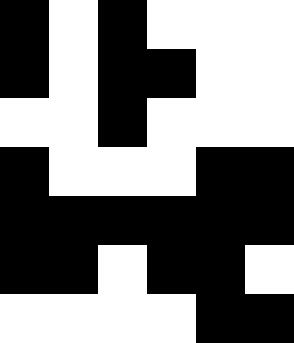[["black", "white", "black", "white", "white", "white"], ["black", "white", "black", "black", "white", "white"], ["white", "white", "black", "white", "white", "white"], ["black", "white", "white", "white", "black", "black"], ["black", "black", "black", "black", "black", "black"], ["black", "black", "white", "black", "black", "white"], ["white", "white", "white", "white", "black", "black"]]